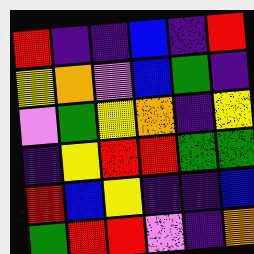[["red", "indigo", "indigo", "blue", "indigo", "red"], ["yellow", "orange", "violet", "blue", "green", "indigo"], ["violet", "green", "yellow", "orange", "indigo", "yellow"], ["indigo", "yellow", "red", "red", "green", "green"], ["red", "blue", "yellow", "indigo", "indigo", "blue"], ["green", "red", "red", "violet", "indigo", "orange"]]